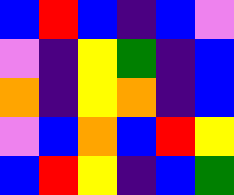[["blue", "red", "blue", "indigo", "blue", "violet"], ["violet", "indigo", "yellow", "green", "indigo", "blue"], ["orange", "indigo", "yellow", "orange", "indigo", "blue"], ["violet", "blue", "orange", "blue", "red", "yellow"], ["blue", "red", "yellow", "indigo", "blue", "green"]]